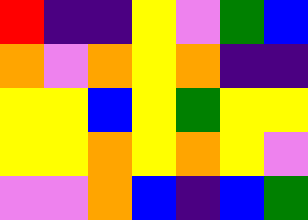[["red", "indigo", "indigo", "yellow", "violet", "green", "blue"], ["orange", "violet", "orange", "yellow", "orange", "indigo", "indigo"], ["yellow", "yellow", "blue", "yellow", "green", "yellow", "yellow"], ["yellow", "yellow", "orange", "yellow", "orange", "yellow", "violet"], ["violet", "violet", "orange", "blue", "indigo", "blue", "green"]]